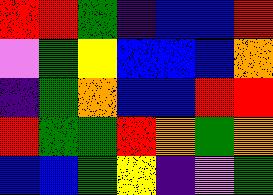[["red", "red", "green", "indigo", "blue", "blue", "red"], ["violet", "green", "yellow", "blue", "blue", "blue", "orange"], ["indigo", "green", "orange", "blue", "blue", "red", "red"], ["red", "green", "green", "red", "orange", "green", "orange"], ["blue", "blue", "green", "yellow", "indigo", "violet", "green"]]